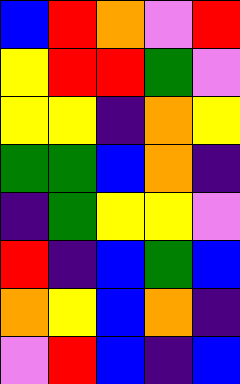[["blue", "red", "orange", "violet", "red"], ["yellow", "red", "red", "green", "violet"], ["yellow", "yellow", "indigo", "orange", "yellow"], ["green", "green", "blue", "orange", "indigo"], ["indigo", "green", "yellow", "yellow", "violet"], ["red", "indigo", "blue", "green", "blue"], ["orange", "yellow", "blue", "orange", "indigo"], ["violet", "red", "blue", "indigo", "blue"]]